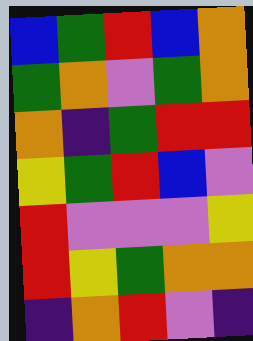[["blue", "green", "red", "blue", "orange"], ["green", "orange", "violet", "green", "orange"], ["orange", "indigo", "green", "red", "red"], ["yellow", "green", "red", "blue", "violet"], ["red", "violet", "violet", "violet", "yellow"], ["red", "yellow", "green", "orange", "orange"], ["indigo", "orange", "red", "violet", "indigo"]]